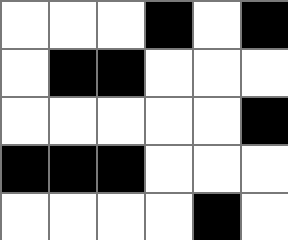[["white", "white", "white", "black", "white", "black"], ["white", "black", "black", "white", "white", "white"], ["white", "white", "white", "white", "white", "black"], ["black", "black", "black", "white", "white", "white"], ["white", "white", "white", "white", "black", "white"]]